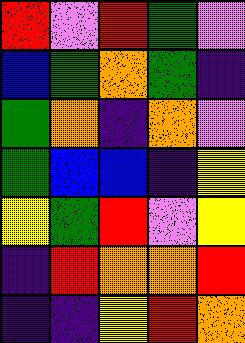[["red", "violet", "red", "green", "violet"], ["blue", "green", "orange", "green", "indigo"], ["green", "orange", "indigo", "orange", "violet"], ["green", "blue", "blue", "indigo", "yellow"], ["yellow", "green", "red", "violet", "yellow"], ["indigo", "red", "orange", "orange", "red"], ["indigo", "indigo", "yellow", "red", "orange"]]